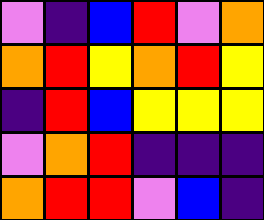[["violet", "indigo", "blue", "red", "violet", "orange"], ["orange", "red", "yellow", "orange", "red", "yellow"], ["indigo", "red", "blue", "yellow", "yellow", "yellow"], ["violet", "orange", "red", "indigo", "indigo", "indigo"], ["orange", "red", "red", "violet", "blue", "indigo"]]